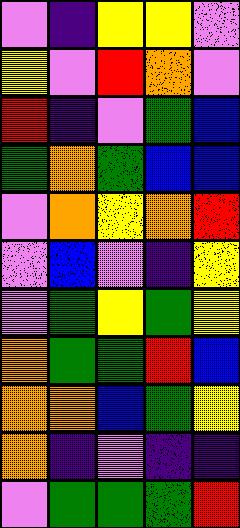[["violet", "indigo", "yellow", "yellow", "violet"], ["yellow", "violet", "red", "orange", "violet"], ["red", "indigo", "violet", "green", "blue"], ["green", "orange", "green", "blue", "blue"], ["violet", "orange", "yellow", "orange", "red"], ["violet", "blue", "violet", "indigo", "yellow"], ["violet", "green", "yellow", "green", "yellow"], ["orange", "green", "green", "red", "blue"], ["orange", "orange", "blue", "green", "yellow"], ["orange", "indigo", "violet", "indigo", "indigo"], ["violet", "green", "green", "green", "red"]]